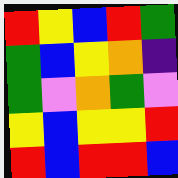[["red", "yellow", "blue", "red", "green"], ["green", "blue", "yellow", "orange", "indigo"], ["green", "violet", "orange", "green", "violet"], ["yellow", "blue", "yellow", "yellow", "red"], ["red", "blue", "red", "red", "blue"]]